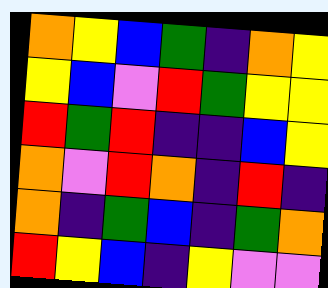[["orange", "yellow", "blue", "green", "indigo", "orange", "yellow"], ["yellow", "blue", "violet", "red", "green", "yellow", "yellow"], ["red", "green", "red", "indigo", "indigo", "blue", "yellow"], ["orange", "violet", "red", "orange", "indigo", "red", "indigo"], ["orange", "indigo", "green", "blue", "indigo", "green", "orange"], ["red", "yellow", "blue", "indigo", "yellow", "violet", "violet"]]